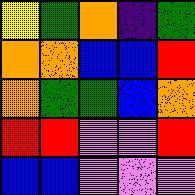[["yellow", "green", "orange", "indigo", "green"], ["orange", "orange", "blue", "blue", "red"], ["orange", "green", "green", "blue", "orange"], ["red", "red", "violet", "violet", "red"], ["blue", "blue", "violet", "violet", "violet"]]